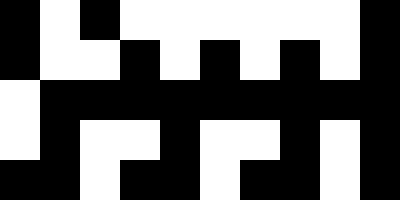[["black", "white", "black", "white", "white", "white", "white", "white", "white", "black"], ["black", "white", "white", "black", "white", "black", "white", "black", "white", "black"], ["white", "black", "black", "black", "black", "black", "black", "black", "black", "black"], ["white", "black", "white", "white", "black", "white", "white", "black", "white", "black"], ["black", "black", "white", "black", "black", "white", "black", "black", "white", "black"]]